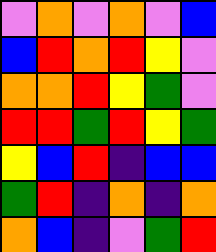[["violet", "orange", "violet", "orange", "violet", "blue"], ["blue", "red", "orange", "red", "yellow", "violet"], ["orange", "orange", "red", "yellow", "green", "violet"], ["red", "red", "green", "red", "yellow", "green"], ["yellow", "blue", "red", "indigo", "blue", "blue"], ["green", "red", "indigo", "orange", "indigo", "orange"], ["orange", "blue", "indigo", "violet", "green", "red"]]